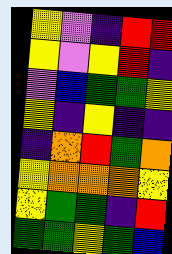[["yellow", "violet", "indigo", "red", "red"], ["yellow", "violet", "yellow", "red", "indigo"], ["violet", "blue", "green", "green", "yellow"], ["yellow", "indigo", "yellow", "indigo", "indigo"], ["indigo", "orange", "red", "green", "orange"], ["yellow", "orange", "orange", "orange", "yellow"], ["yellow", "green", "green", "indigo", "red"], ["green", "green", "yellow", "green", "blue"]]